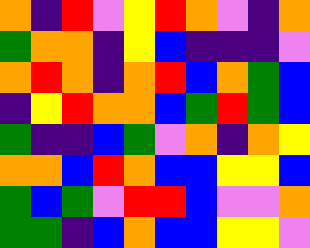[["orange", "indigo", "red", "violet", "yellow", "red", "orange", "violet", "indigo", "orange"], ["green", "orange", "orange", "indigo", "yellow", "blue", "indigo", "indigo", "indigo", "violet"], ["orange", "red", "orange", "indigo", "orange", "red", "blue", "orange", "green", "blue"], ["indigo", "yellow", "red", "orange", "orange", "blue", "green", "red", "green", "blue"], ["green", "indigo", "indigo", "blue", "green", "violet", "orange", "indigo", "orange", "yellow"], ["orange", "orange", "blue", "red", "orange", "blue", "blue", "yellow", "yellow", "blue"], ["green", "blue", "green", "violet", "red", "red", "blue", "violet", "violet", "orange"], ["green", "green", "indigo", "blue", "orange", "blue", "blue", "yellow", "yellow", "violet"]]